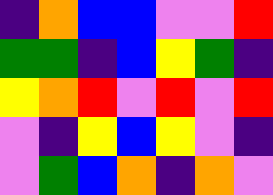[["indigo", "orange", "blue", "blue", "violet", "violet", "red"], ["green", "green", "indigo", "blue", "yellow", "green", "indigo"], ["yellow", "orange", "red", "violet", "red", "violet", "red"], ["violet", "indigo", "yellow", "blue", "yellow", "violet", "indigo"], ["violet", "green", "blue", "orange", "indigo", "orange", "violet"]]